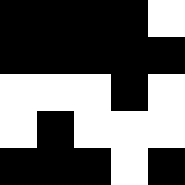[["black", "black", "black", "black", "white"], ["black", "black", "black", "black", "black"], ["white", "white", "white", "black", "white"], ["white", "black", "white", "white", "white"], ["black", "black", "black", "white", "black"]]